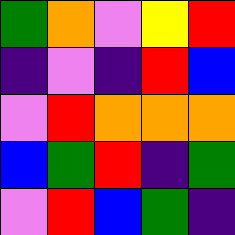[["green", "orange", "violet", "yellow", "red"], ["indigo", "violet", "indigo", "red", "blue"], ["violet", "red", "orange", "orange", "orange"], ["blue", "green", "red", "indigo", "green"], ["violet", "red", "blue", "green", "indigo"]]